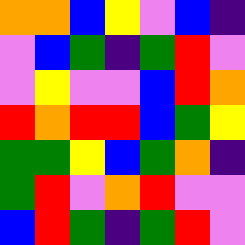[["orange", "orange", "blue", "yellow", "violet", "blue", "indigo"], ["violet", "blue", "green", "indigo", "green", "red", "violet"], ["violet", "yellow", "violet", "violet", "blue", "red", "orange"], ["red", "orange", "red", "red", "blue", "green", "yellow"], ["green", "green", "yellow", "blue", "green", "orange", "indigo"], ["green", "red", "violet", "orange", "red", "violet", "violet"], ["blue", "red", "green", "indigo", "green", "red", "violet"]]